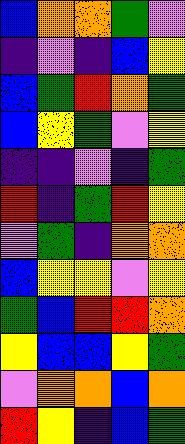[["blue", "orange", "orange", "green", "violet"], ["indigo", "violet", "indigo", "blue", "yellow"], ["blue", "green", "red", "orange", "green"], ["blue", "yellow", "green", "violet", "yellow"], ["indigo", "indigo", "violet", "indigo", "green"], ["red", "indigo", "green", "red", "yellow"], ["violet", "green", "indigo", "orange", "orange"], ["blue", "yellow", "yellow", "violet", "yellow"], ["green", "blue", "red", "red", "orange"], ["yellow", "blue", "blue", "yellow", "green"], ["violet", "orange", "orange", "blue", "orange"], ["red", "yellow", "indigo", "blue", "green"]]